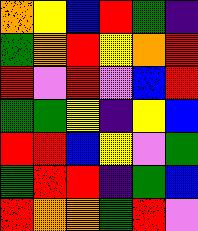[["orange", "yellow", "blue", "red", "green", "indigo"], ["green", "orange", "red", "yellow", "orange", "red"], ["red", "violet", "red", "violet", "blue", "red"], ["green", "green", "yellow", "indigo", "yellow", "blue"], ["red", "red", "blue", "yellow", "violet", "green"], ["green", "red", "red", "indigo", "green", "blue"], ["red", "orange", "orange", "green", "red", "violet"]]